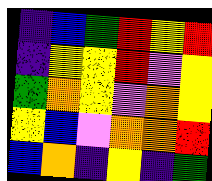[["indigo", "blue", "green", "red", "yellow", "red"], ["indigo", "yellow", "yellow", "red", "violet", "yellow"], ["green", "orange", "yellow", "violet", "orange", "yellow"], ["yellow", "blue", "violet", "orange", "orange", "red"], ["blue", "orange", "indigo", "yellow", "indigo", "green"]]